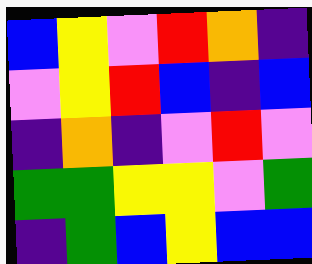[["blue", "yellow", "violet", "red", "orange", "indigo"], ["violet", "yellow", "red", "blue", "indigo", "blue"], ["indigo", "orange", "indigo", "violet", "red", "violet"], ["green", "green", "yellow", "yellow", "violet", "green"], ["indigo", "green", "blue", "yellow", "blue", "blue"]]